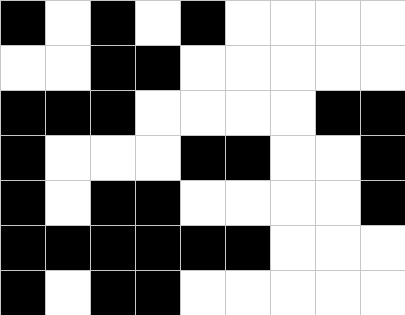[["black", "white", "black", "white", "black", "white", "white", "white", "white"], ["white", "white", "black", "black", "white", "white", "white", "white", "white"], ["black", "black", "black", "white", "white", "white", "white", "black", "black"], ["black", "white", "white", "white", "black", "black", "white", "white", "black"], ["black", "white", "black", "black", "white", "white", "white", "white", "black"], ["black", "black", "black", "black", "black", "black", "white", "white", "white"], ["black", "white", "black", "black", "white", "white", "white", "white", "white"]]